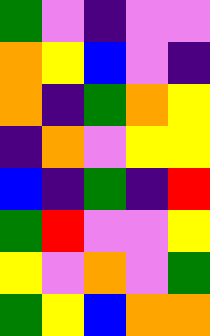[["green", "violet", "indigo", "violet", "violet"], ["orange", "yellow", "blue", "violet", "indigo"], ["orange", "indigo", "green", "orange", "yellow"], ["indigo", "orange", "violet", "yellow", "yellow"], ["blue", "indigo", "green", "indigo", "red"], ["green", "red", "violet", "violet", "yellow"], ["yellow", "violet", "orange", "violet", "green"], ["green", "yellow", "blue", "orange", "orange"]]